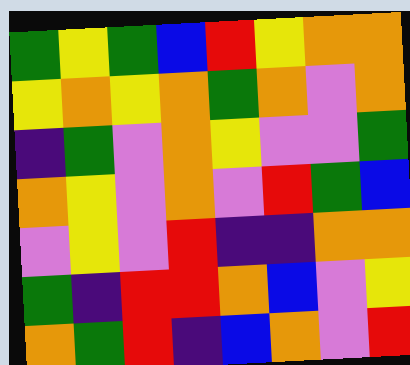[["green", "yellow", "green", "blue", "red", "yellow", "orange", "orange"], ["yellow", "orange", "yellow", "orange", "green", "orange", "violet", "orange"], ["indigo", "green", "violet", "orange", "yellow", "violet", "violet", "green"], ["orange", "yellow", "violet", "orange", "violet", "red", "green", "blue"], ["violet", "yellow", "violet", "red", "indigo", "indigo", "orange", "orange"], ["green", "indigo", "red", "red", "orange", "blue", "violet", "yellow"], ["orange", "green", "red", "indigo", "blue", "orange", "violet", "red"]]